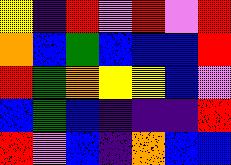[["yellow", "indigo", "red", "violet", "red", "violet", "red"], ["orange", "blue", "green", "blue", "blue", "blue", "red"], ["red", "green", "orange", "yellow", "yellow", "blue", "violet"], ["blue", "green", "blue", "indigo", "indigo", "indigo", "red"], ["red", "violet", "blue", "indigo", "orange", "blue", "blue"]]